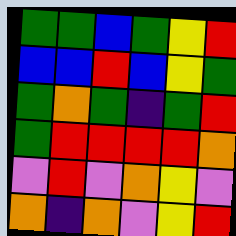[["green", "green", "blue", "green", "yellow", "red"], ["blue", "blue", "red", "blue", "yellow", "green"], ["green", "orange", "green", "indigo", "green", "red"], ["green", "red", "red", "red", "red", "orange"], ["violet", "red", "violet", "orange", "yellow", "violet"], ["orange", "indigo", "orange", "violet", "yellow", "red"]]